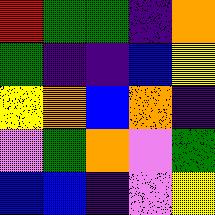[["red", "green", "green", "indigo", "orange"], ["green", "indigo", "indigo", "blue", "yellow"], ["yellow", "orange", "blue", "orange", "indigo"], ["violet", "green", "orange", "violet", "green"], ["blue", "blue", "indigo", "violet", "yellow"]]